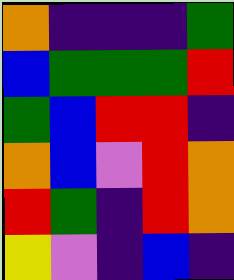[["orange", "indigo", "indigo", "indigo", "green"], ["blue", "green", "green", "green", "red"], ["green", "blue", "red", "red", "indigo"], ["orange", "blue", "violet", "red", "orange"], ["red", "green", "indigo", "red", "orange"], ["yellow", "violet", "indigo", "blue", "indigo"]]